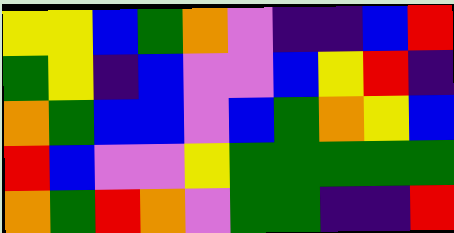[["yellow", "yellow", "blue", "green", "orange", "violet", "indigo", "indigo", "blue", "red"], ["green", "yellow", "indigo", "blue", "violet", "violet", "blue", "yellow", "red", "indigo"], ["orange", "green", "blue", "blue", "violet", "blue", "green", "orange", "yellow", "blue"], ["red", "blue", "violet", "violet", "yellow", "green", "green", "green", "green", "green"], ["orange", "green", "red", "orange", "violet", "green", "green", "indigo", "indigo", "red"]]